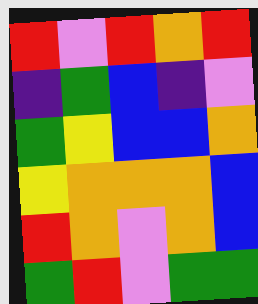[["red", "violet", "red", "orange", "red"], ["indigo", "green", "blue", "indigo", "violet"], ["green", "yellow", "blue", "blue", "orange"], ["yellow", "orange", "orange", "orange", "blue"], ["red", "orange", "violet", "orange", "blue"], ["green", "red", "violet", "green", "green"]]